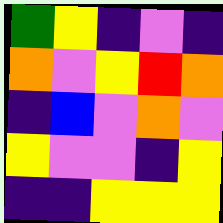[["green", "yellow", "indigo", "violet", "indigo"], ["orange", "violet", "yellow", "red", "orange"], ["indigo", "blue", "violet", "orange", "violet"], ["yellow", "violet", "violet", "indigo", "yellow"], ["indigo", "indigo", "yellow", "yellow", "yellow"]]